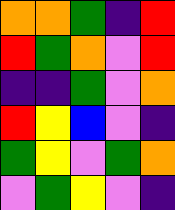[["orange", "orange", "green", "indigo", "red"], ["red", "green", "orange", "violet", "red"], ["indigo", "indigo", "green", "violet", "orange"], ["red", "yellow", "blue", "violet", "indigo"], ["green", "yellow", "violet", "green", "orange"], ["violet", "green", "yellow", "violet", "indigo"]]